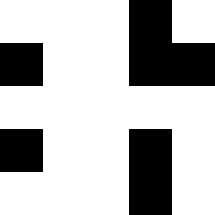[["white", "white", "white", "black", "white"], ["black", "white", "white", "black", "black"], ["white", "white", "white", "white", "white"], ["black", "white", "white", "black", "white"], ["white", "white", "white", "black", "white"]]